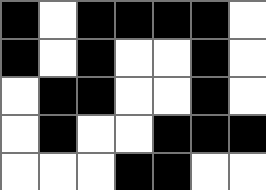[["black", "white", "black", "black", "black", "black", "white"], ["black", "white", "black", "white", "white", "black", "white"], ["white", "black", "black", "white", "white", "black", "white"], ["white", "black", "white", "white", "black", "black", "black"], ["white", "white", "white", "black", "black", "white", "white"]]